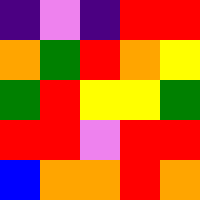[["indigo", "violet", "indigo", "red", "red"], ["orange", "green", "red", "orange", "yellow"], ["green", "red", "yellow", "yellow", "green"], ["red", "red", "violet", "red", "red"], ["blue", "orange", "orange", "red", "orange"]]